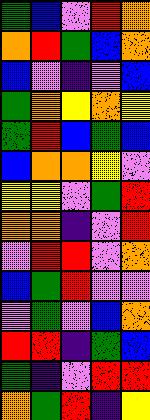[["green", "blue", "violet", "red", "orange"], ["orange", "red", "green", "blue", "orange"], ["blue", "violet", "indigo", "violet", "blue"], ["green", "orange", "yellow", "orange", "yellow"], ["green", "red", "blue", "green", "blue"], ["blue", "orange", "orange", "yellow", "violet"], ["yellow", "yellow", "violet", "green", "red"], ["orange", "orange", "indigo", "violet", "red"], ["violet", "red", "red", "violet", "orange"], ["blue", "green", "red", "violet", "violet"], ["violet", "green", "violet", "blue", "orange"], ["red", "red", "indigo", "green", "blue"], ["green", "indigo", "violet", "red", "red"], ["orange", "green", "red", "indigo", "yellow"]]